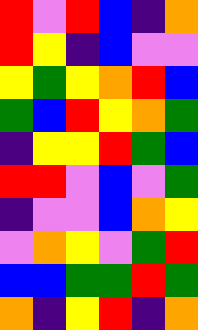[["red", "violet", "red", "blue", "indigo", "orange"], ["red", "yellow", "indigo", "blue", "violet", "violet"], ["yellow", "green", "yellow", "orange", "red", "blue"], ["green", "blue", "red", "yellow", "orange", "green"], ["indigo", "yellow", "yellow", "red", "green", "blue"], ["red", "red", "violet", "blue", "violet", "green"], ["indigo", "violet", "violet", "blue", "orange", "yellow"], ["violet", "orange", "yellow", "violet", "green", "red"], ["blue", "blue", "green", "green", "red", "green"], ["orange", "indigo", "yellow", "red", "indigo", "orange"]]